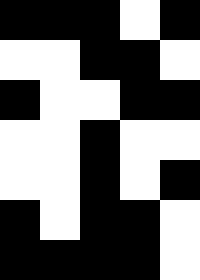[["black", "black", "black", "white", "black"], ["white", "white", "black", "black", "white"], ["black", "white", "white", "black", "black"], ["white", "white", "black", "white", "white"], ["white", "white", "black", "white", "black"], ["black", "white", "black", "black", "white"], ["black", "black", "black", "black", "white"]]